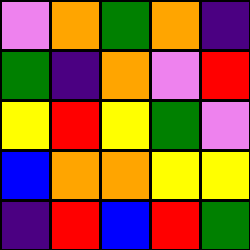[["violet", "orange", "green", "orange", "indigo"], ["green", "indigo", "orange", "violet", "red"], ["yellow", "red", "yellow", "green", "violet"], ["blue", "orange", "orange", "yellow", "yellow"], ["indigo", "red", "blue", "red", "green"]]